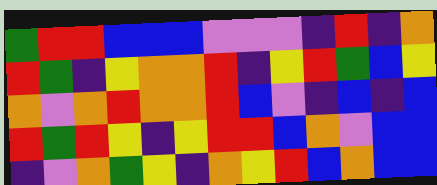[["green", "red", "red", "blue", "blue", "blue", "violet", "violet", "violet", "indigo", "red", "indigo", "orange"], ["red", "green", "indigo", "yellow", "orange", "orange", "red", "indigo", "yellow", "red", "green", "blue", "yellow"], ["orange", "violet", "orange", "red", "orange", "orange", "red", "blue", "violet", "indigo", "blue", "indigo", "blue"], ["red", "green", "red", "yellow", "indigo", "yellow", "red", "red", "blue", "orange", "violet", "blue", "blue"], ["indigo", "violet", "orange", "green", "yellow", "indigo", "orange", "yellow", "red", "blue", "orange", "blue", "blue"]]